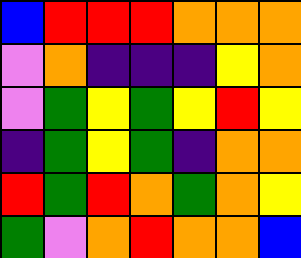[["blue", "red", "red", "red", "orange", "orange", "orange"], ["violet", "orange", "indigo", "indigo", "indigo", "yellow", "orange"], ["violet", "green", "yellow", "green", "yellow", "red", "yellow"], ["indigo", "green", "yellow", "green", "indigo", "orange", "orange"], ["red", "green", "red", "orange", "green", "orange", "yellow"], ["green", "violet", "orange", "red", "orange", "orange", "blue"]]